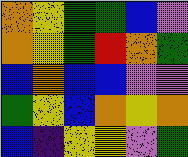[["orange", "yellow", "green", "green", "blue", "violet"], ["orange", "yellow", "green", "red", "orange", "green"], ["blue", "orange", "blue", "blue", "violet", "violet"], ["green", "yellow", "blue", "orange", "yellow", "orange"], ["blue", "indigo", "yellow", "yellow", "violet", "green"]]